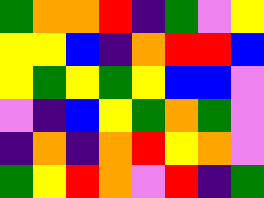[["green", "orange", "orange", "red", "indigo", "green", "violet", "yellow"], ["yellow", "yellow", "blue", "indigo", "orange", "red", "red", "blue"], ["yellow", "green", "yellow", "green", "yellow", "blue", "blue", "violet"], ["violet", "indigo", "blue", "yellow", "green", "orange", "green", "violet"], ["indigo", "orange", "indigo", "orange", "red", "yellow", "orange", "violet"], ["green", "yellow", "red", "orange", "violet", "red", "indigo", "green"]]